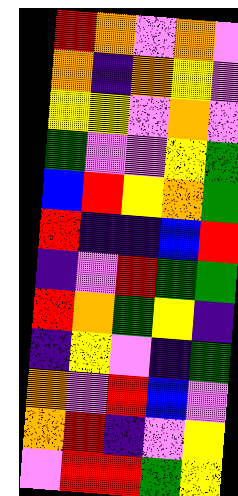[["red", "orange", "violet", "orange", "violet"], ["orange", "indigo", "orange", "yellow", "violet"], ["yellow", "yellow", "violet", "orange", "violet"], ["green", "violet", "violet", "yellow", "green"], ["blue", "red", "yellow", "orange", "green"], ["red", "indigo", "indigo", "blue", "red"], ["indigo", "violet", "red", "green", "green"], ["red", "orange", "green", "yellow", "indigo"], ["indigo", "yellow", "violet", "indigo", "green"], ["orange", "violet", "red", "blue", "violet"], ["orange", "red", "indigo", "violet", "yellow"], ["violet", "red", "red", "green", "yellow"]]